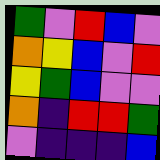[["green", "violet", "red", "blue", "violet"], ["orange", "yellow", "blue", "violet", "red"], ["yellow", "green", "blue", "violet", "violet"], ["orange", "indigo", "red", "red", "green"], ["violet", "indigo", "indigo", "indigo", "blue"]]